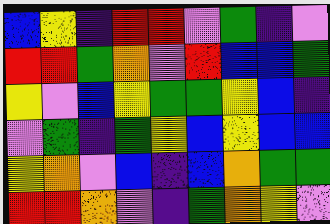[["blue", "yellow", "indigo", "red", "red", "violet", "green", "indigo", "violet"], ["red", "red", "green", "orange", "violet", "red", "blue", "blue", "green"], ["yellow", "violet", "blue", "yellow", "green", "green", "yellow", "blue", "indigo"], ["violet", "green", "indigo", "green", "yellow", "blue", "yellow", "blue", "blue"], ["yellow", "orange", "violet", "blue", "indigo", "blue", "orange", "green", "green"], ["red", "red", "orange", "violet", "indigo", "green", "orange", "yellow", "violet"]]